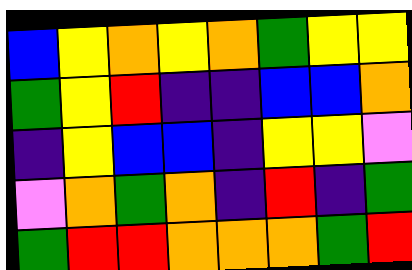[["blue", "yellow", "orange", "yellow", "orange", "green", "yellow", "yellow"], ["green", "yellow", "red", "indigo", "indigo", "blue", "blue", "orange"], ["indigo", "yellow", "blue", "blue", "indigo", "yellow", "yellow", "violet"], ["violet", "orange", "green", "orange", "indigo", "red", "indigo", "green"], ["green", "red", "red", "orange", "orange", "orange", "green", "red"]]